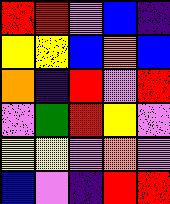[["red", "red", "violet", "blue", "indigo"], ["yellow", "yellow", "blue", "orange", "blue"], ["orange", "indigo", "red", "violet", "red"], ["violet", "green", "red", "yellow", "violet"], ["yellow", "yellow", "violet", "orange", "violet"], ["blue", "violet", "indigo", "red", "red"]]